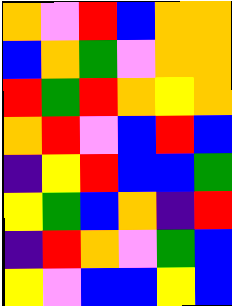[["orange", "violet", "red", "blue", "orange", "orange"], ["blue", "orange", "green", "violet", "orange", "orange"], ["red", "green", "red", "orange", "yellow", "orange"], ["orange", "red", "violet", "blue", "red", "blue"], ["indigo", "yellow", "red", "blue", "blue", "green"], ["yellow", "green", "blue", "orange", "indigo", "red"], ["indigo", "red", "orange", "violet", "green", "blue"], ["yellow", "violet", "blue", "blue", "yellow", "blue"]]